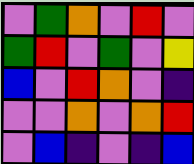[["violet", "green", "orange", "violet", "red", "violet"], ["green", "red", "violet", "green", "violet", "yellow"], ["blue", "violet", "red", "orange", "violet", "indigo"], ["violet", "violet", "orange", "violet", "orange", "red"], ["violet", "blue", "indigo", "violet", "indigo", "blue"]]